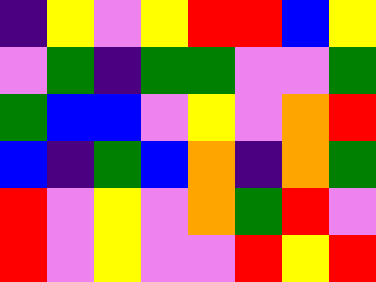[["indigo", "yellow", "violet", "yellow", "red", "red", "blue", "yellow"], ["violet", "green", "indigo", "green", "green", "violet", "violet", "green"], ["green", "blue", "blue", "violet", "yellow", "violet", "orange", "red"], ["blue", "indigo", "green", "blue", "orange", "indigo", "orange", "green"], ["red", "violet", "yellow", "violet", "orange", "green", "red", "violet"], ["red", "violet", "yellow", "violet", "violet", "red", "yellow", "red"]]